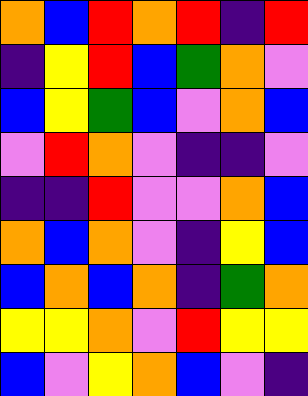[["orange", "blue", "red", "orange", "red", "indigo", "red"], ["indigo", "yellow", "red", "blue", "green", "orange", "violet"], ["blue", "yellow", "green", "blue", "violet", "orange", "blue"], ["violet", "red", "orange", "violet", "indigo", "indigo", "violet"], ["indigo", "indigo", "red", "violet", "violet", "orange", "blue"], ["orange", "blue", "orange", "violet", "indigo", "yellow", "blue"], ["blue", "orange", "blue", "orange", "indigo", "green", "orange"], ["yellow", "yellow", "orange", "violet", "red", "yellow", "yellow"], ["blue", "violet", "yellow", "orange", "blue", "violet", "indigo"]]